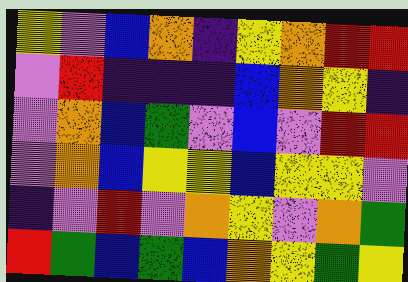[["yellow", "violet", "blue", "orange", "indigo", "yellow", "orange", "red", "red"], ["violet", "red", "indigo", "indigo", "indigo", "blue", "orange", "yellow", "indigo"], ["violet", "orange", "blue", "green", "violet", "blue", "violet", "red", "red"], ["violet", "orange", "blue", "yellow", "yellow", "blue", "yellow", "yellow", "violet"], ["indigo", "violet", "red", "violet", "orange", "yellow", "violet", "orange", "green"], ["red", "green", "blue", "green", "blue", "orange", "yellow", "green", "yellow"]]